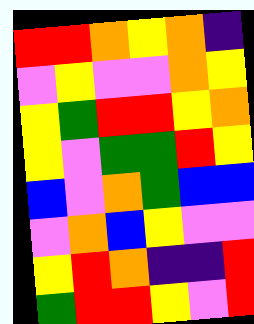[["red", "red", "orange", "yellow", "orange", "indigo"], ["violet", "yellow", "violet", "violet", "orange", "yellow"], ["yellow", "green", "red", "red", "yellow", "orange"], ["yellow", "violet", "green", "green", "red", "yellow"], ["blue", "violet", "orange", "green", "blue", "blue"], ["violet", "orange", "blue", "yellow", "violet", "violet"], ["yellow", "red", "orange", "indigo", "indigo", "red"], ["green", "red", "red", "yellow", "violet", "red"]]